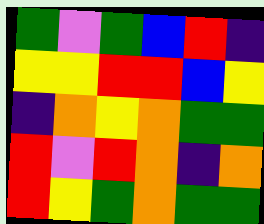[["green", "violet", "green", "blue", "red", "indigo"], ["yellow", "yellow", "red", "red", "blue", "yellow"], ["indigo", "orange", "yellow", "orange", "green", "green"], ["red", "violet", "red", "orange", "indigo", "orange"], ["red", "yellow", "green", "orange", "green", "green"]]